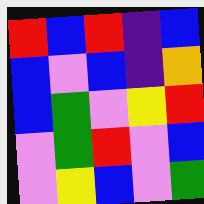[["red", "blue", "red", "indigo", "blue"], ["blue", "violet", "blue", "indigo", "orange"], ["blue", "green", "violet", "yellow", "red"], ["violet", "green", "red", "violet", "blue"], ["violet", "yellow", "blue", "violet", "green"]]